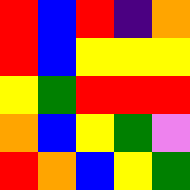[["red", "blue", "red", "indigo", "orange"], ["red", "blue", "yellow", "yellow", "yellow"], ["yellow", "green", "red", "red", "red"], ["orange", "blue", "yellow", "green", "violet"], ["red", "orange", "blue", "yellow", "green"]]